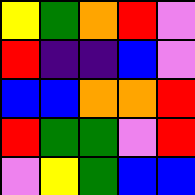[["yellow", "green", "orange", "red", "violet"], ["red", "indigo", "indigo", "blue", "violet"], ["blue", "blue", "orange", "orange", "red"], ["red", "green", "green", "violet", "red"], ["violet", "yellow", "green", "blue", "blue"]]